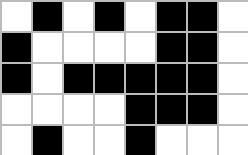[["white", "black", "white", "black", "white", "black", "black", "white"], ["black", "white", "white", "white", "white", "black", "black", "white"], ["black", "white", "black", "black", "black", "black", "black", "white"], ["white", "white", "white", "white", "black", "black", "black", "white"], ["white", "black", "white", "white", "black", "white", "white", "white"]]